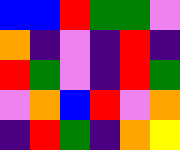[["blue", "blue", "red", "green", "green", "violet"], ["orange", "indigo", "violet", "indigo", "red", "indigo"], ["red", "green", "violet", "indigo", "red", "green"], ["violet", "orange", "blue", "red", "violet", "orange"], ["indigo", "red", "green", "indigo", "orange", "yellow"]]